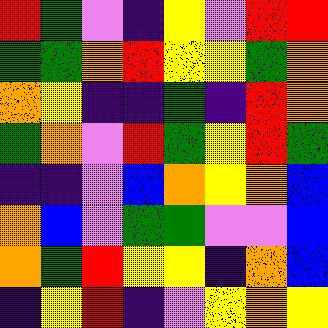[["red", "green", "violet", "indigo", "yellow", "violet", "red", "red"], ["green", "green", "orange", "red", "yellow", "yellow", "green", "orange"], ["orange", "yellow", "indigo", "indigo", "green", "indigo", "red", "orange"], ["green", "orange", "violet", "red", "green", "yellow", "red", "green"], ["indigo", "indigo", "violet", "blue", "orange", "yellow", "orange", "blue"], ["orange", "blue", "violet", "green", "green", "violet", "violet", "blue"], ["orange", "green", "red", "yellow", "yellow", "indigo", "orange", "blue"], ["indigo", "yellow", "red", "indigo", "violet", "yellow", "orange", "yellow"]]